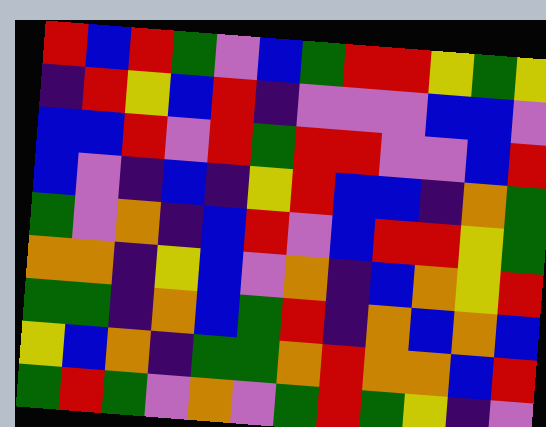[["red", "blue", "red", "green", "violet", "blue", "green", "red", "red", "yellow", "green", "yellow"], ["indigo", "red", "yellow", "blue", "red", "indigo", "violet", "violet", "violet", "blue", "blue", "violet"], ["blue", "blue", "red", "violet", "red", "green", "red", "red", "violet", "violet", "blue", "red"], ["blue", "violet", "indigo", "blue", "indigo", "yellow", "red", "blue", "blue", "indigo", "orange", "green"], ["green", "violet", "orange", "indigo", "blue", "red", "violet", "blue", "red", "red", "yellow", "green"], ["orange", "orange", "indigo", "yellow", "blue", "violet", "orange", "indigo", "blue", "orange", "yellow", "red"], ["green", "green", "indigo", "orange", "blue", "green", "red", "indigo", "orange", "blue", "orange", "blue"], ["yellow", "blue", "orange", "indigo", "green", "green", "orange", "red", "orange", "orange", "blue", "red"], ["green", "red", "green", "violet", "orange", "violet", "green", "red", "green", "yellow", "indigo", "violet"]]